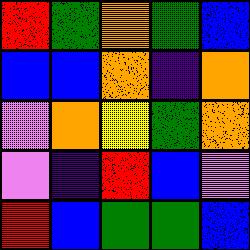[["red", "green", "orange", "green", "blue"], ["blue", "blue", "orange", "indigo", "orange"], ["violet", "orange", "yellow", "green", "orange"], ["violet", "indigo", "red", "blue", "violet"], ["red", "blue", "green", "green", "blue"]]